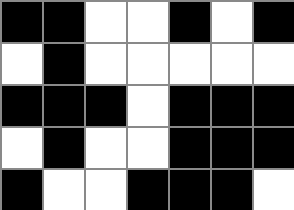[["black", "black", "white", "white", "black", "white", "black"], ["white", "black", "white", "white", "white", "white", "white"], ["black", "black", "black", "white", "black", "black", "black"], ["white", "black", "white", "white", "black", "black", "black"], ["black", "white", "white", "black", "black", "black", "white"]]